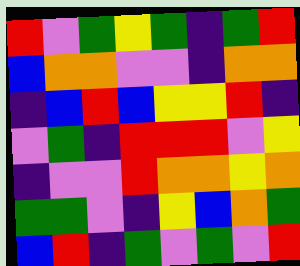[["red", "violet", "green", "yellow", "green", "indigo", "green", "red"], ["blue", "orange", "orange", "violet", "violet", "indigo", "orange", "orange"], ["indigo", "blue", "red", "blue", "yellow", "yellow", "red", "indigo"], ["violet", "green", "indigo", "red", "red", "red", "violet", "yellow"], ["indigo", "violet", "violet", "red", "orange", "orange", "yellow", "orange"], ["green", "green", "violet", "indigo", "yellow", "blue", "orange", "green"], ["blue", "red", "indigo", "green", "violet", "green", "violet", "red"]]